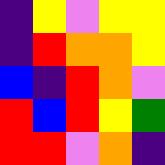[["indigo", "yellow", "violet", "yellow", "yellow"], ["indigo", "red", "orange", "orange", "yellow"], ["blue", "indigo", "red", "orange", "violet"], ["red", "blue", "red", "yellow", "green"], ["red", "red", "violet", "orange", "indigo"]]